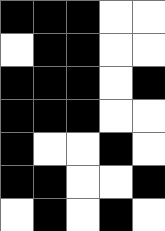[["black", "black", "black", "white", "white"], ["white", "black", "black", "white", "white"], ["black", "black", "black", "white", "black"], ["black", "black", "black", "white", "white"], ["black", "white", "white", "black", "white"], ["black", "black", "white", "white", "black"], ["white", "black", "white", "black", "white"]]